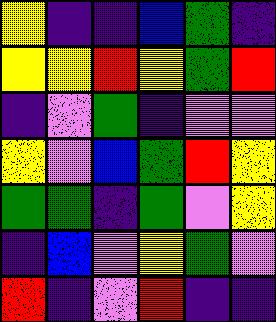[["yellow", "indigo", "indigo", "blue", "green", "indigo"], ["yellow", "yellow", "red", "yellow", "green", "red"], ["indigo", "violet", "green", "indigo", "violet", "violet"], ["yellow", "violet", "blue", "green", "red", "yellow"], ["green", "green", "indigo", "green", "violet", "yellow"], ["indigo", "blue", "violet", "yellow", "green", "violet"], ["red", "indigo", "violet", "red", "indigo", "indigo"]]